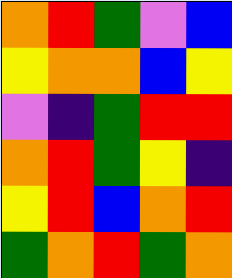[["orange", "red", "green", "violet", "blue"], ["yellow", "orange", "orange", "blue", "yellow"], ["violet", "indigo", "green", "red", "red"], ["orange", "red", "green", "yellow", "indigo"], ["yellow", "red", "blue", "orange", "red"], ["green", "orange", "red", "green", "orange"]]